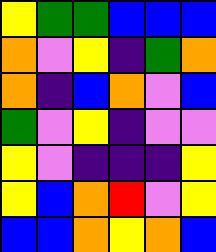[["yellow", "green", "green", "blue", "blue", "blue"], ["orange", "violet", "yellow", "indigo", "green", "orange"], ["orange", "indigo", "blue", "orange", "violet", "blue"], ["green", "violet", "yellow", "indigo", "violet", "violet"], ["yellow", "violet", "indigo", "indigo", "indigo", "yellow"], ["yellow", "blue", "orange", "red", "violet", "yellow"], ["blue", "blue", "orange", "yellow", "orange", "blue"]]